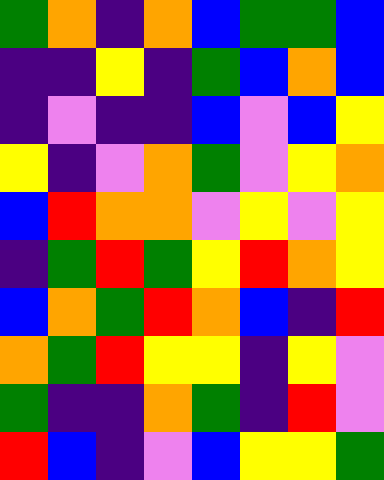[["green", "orange", "indigo", "orange", "blue", "green", "green", "blue"], ["indigo", "indigo", "yellow", "indigo", "green", "blue", "orange", "blue"], ["indigo", "violet", "indigo", "indigo", "blue", "violet", "blue", "yellow"], ["yellow", "indigo", "violet", "orange", "green", "violet", "yellow", "orange"], ["blue", "red", "orange", "orange", "violet", "yellow", "violet", "yellow"], ["indigo", "green", "red", "green", "yellow", "red", "orange", "yellow"], ["blue", "orange", "green", "red", "orange", "blue", "indigo", "red"], ["orange", "green", "red", "yellow", "yellow", "indigo", "yellow", "violet"], ["green", "indigo", "indigo", "orange", "green", "indigo", "red", "violet"], ["red", "blue", "indigo", "violet", "blue", "yellow", "yellow", "green"]]